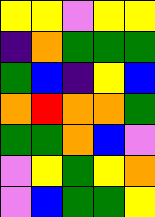[["yellow", "yellow", "violet", "yellow", "yellow"], ["indigo", "orange", "green", "green", "green"], ["green", "blue", "indigo", "yellow", "blue"], ["orange", "red", "orange", "orange", "green"], ["green", "green", "orange", "blue", "violet"], ["violet", "yellow", "green", "yellow", "orange"], ["violet", "blue", "green", "green", "yellow"]]